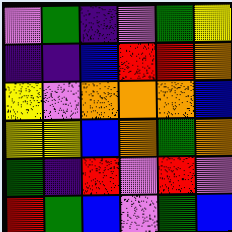[["violet", "green", "indigo", "violet", "green", "yellow"], ["indigo", "indigo", "blue", "red", "red", "orange"], ["yellow", "violet", "orange", "orange", "orange", "blue"], ["yellow", "yellow", "blue", "orange", "green", "orange"], ["green", "indigo", "red", "violet", "red", "violet"], ["red", "green", "blue", "violet", "green", "blue"]]